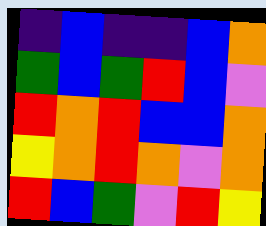[["indigo", "blue", "indigo", "indigo", "blue", "orange"], ["green", "blue", "green", "red", "blue", "violet"], ["red", "orange", "red", "blue", "blue", "orange"], ["yellow", "orange", "red", "orange", "violet", "orange"], ["red", "blue", "green", "violet", "red", "yellow"]]